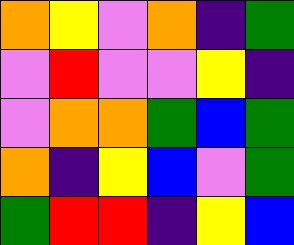[["orange", "yellow", "violet", "orange", "indigo", "green"], ["violet", "red", "violet", "violet", "yellow", "indigo"], ["violet", "orange", "orange", "green", "blue", "green"], ["orange", "indigo", "yellow", "blue", "violet", "green"], ["green", "red", "red", "indigo", "yellow", "blue"]]